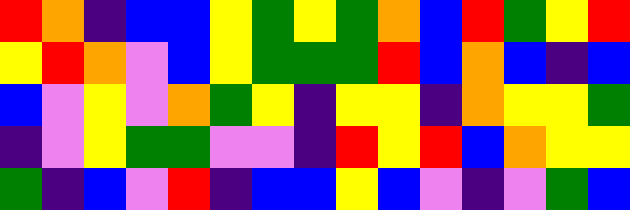[["red", "orange", "indigo", "blue", "blue", "yellow", "green", "yellow", "green", "orange", "blue", "red", "green", "yellow", "red"], ["yellow", "red", "orange", "violet", "blue", "yellow", "green", "green", "green", "red", "blue", "orange", "blue", "indigo", "blue"], ["blue", "violet", "yellow", "violet", "orange", "green", "yellow", "indigo", "yellow", "yellow", "indigo", "orange", "yellow", "yellow", "green"], ["indigo", "violet", "yellow", "green", "green", "violet", "violet", "indigo", "red", "yellow", "red", "blue", "orange", "yellow", "yellow"], ["green", "indigo", "blue", "violet", "red", "indigo", "blue", "blue", "yellow", "blue", "violet", "indigo", "violet", "green", "blue"]]